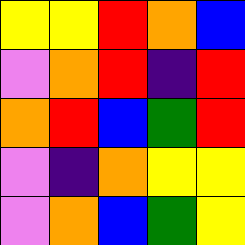[["yellow", "yellow", "red", "orange", "blue"], ["violet", "orange", "red", "indigo", "red"], ["orange", "red", "blue", "green", "red"], ["violet", "indigo", "orange", "yellow", "yellow"], ["violet", "orange", "blue", "green", "yellow"]]